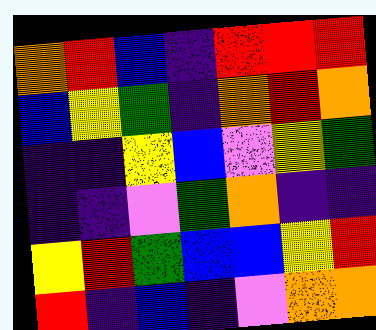[["orange", "red", "blue", "indigo", "red", "red", "red"], ["blue", "yellow", "green", "indigo", "orange", "red", "orange"], ["indigo", "indigo", "yellow", "blue", "violet", "yellow", "green"], ["indigo", "indigo", "violet", "green", "orange", "indigo", "indigo"], ["yellow", "red", "green", "blue", "blue", "yellow", "red"], ["red", "indigo", "blue", "indigo", "violet", "orange", "orange"]]